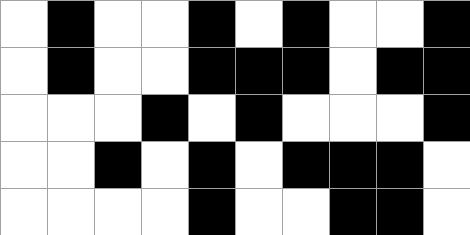[["white", "black", "white", "white", "black", "white", "black", "white", "white", "black"], ["white", "black", "white", "white", "black", "black", "black", "white", "black", "black"], ["white", "white", "white", "black", "white", "black", "white", "white", "white", "black"], ["white", "white", "black", "white", "black", "white", "black", "black", "black", "white"], ["white", "white", "white", "white", "black", "white", "white", "black", "black", "white"]]